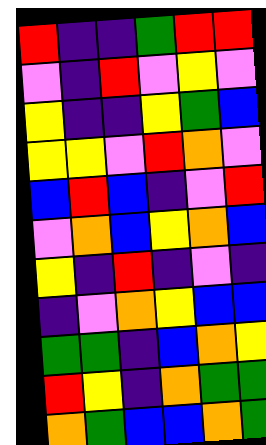[["red", "indigo", "indigo", "green", "red", "red"], ["violet", "indigo", "red", "violet", "yellow", "violet"], ["yellow", "indigo", "indigo", "yellow", "green", "blue"], ["yellow", "yellow", "violet", "red", "orange", "violet"], ["blue", "red", "blue", "indigo", "violet", "red"], ["violet", "orange", "blue", "yellow", "orange", "blue"], ["yellow", "indigo", "red", "indigo", "violet", "indigo"], ["indigo", "violet", "orange", "yellow", "blue", "blue"], ["green", "green", "indigo", "blue", "orange", "yellow"], ["red", "yellow", "indigo", "orange", "green", "green"], ["orange", "green", "blue", "blue", "orange", "green"]]